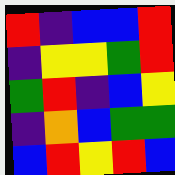[["red", "indigo", "blue", "blue", "red"], ["indigo", "yellow", "yellow", "green", "red"], ["green", "red", "indigo", "blue", "yellow"], ["indigo", "orange", "blue", "green", "green"], ["blue", "red", "yellow", "red", "blue"]]